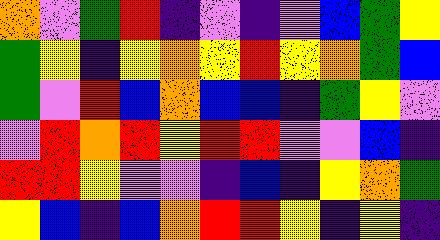[["orange", "violet", "green", "red", "indigo", "violet", "indigo", "violet", "blue", "green", "yellow"], ["green", "yellow", "indigo", "yellow", "orange", "yellow", "red", "yellow", "orange", "green", "blue"], ["green", "violet", "red", "blue", "orange", "blue", "blue", "indigo", "green", "yellow", "violet"], ["violet", "red", "orange", "red", "yellow", "red", "red", "violet", "violet", "blue", "indigo"], ["red", "red", "yellow", "violet", "violet", "indigo", "blue", "indigo", "yellow", "orange", "green"], ["yellow", "blue", "indigo", "blue", "orange", "red", "red", "yellow", "indigo", "yellow", "indigo"]]